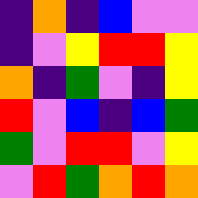[["indigo", "orange", "indigo", "blue", "violet", "violet"], ["indigo", "violet", "yellow", "red", "red", "yellow"], ["orange", "indigo", "green", "violet", "indigo", "yellow"], ["red", "violet", "blue", "indigo", "blue", "green"], ["green", "violet", "red", "red", "violet", "yellow"], ["violet", "red", "green", "orange", "red", "orange"]]